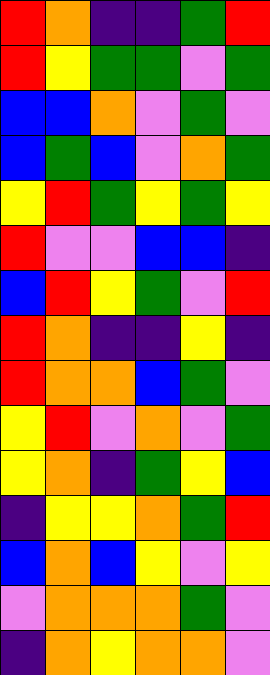[["red", "orange", "indigo", "indigo", "green", "red"], ["red", "yellow", "green", "green", "violet", "green"], ["blue", "blue", "orange", "violet", "green", "violet"], ["blue", "green", "blue", "violet", "orange", "green"], ["yellow", "red", "green", "yellow", "green", "yellow"], ["red", "violet", "violet", "blue", "blue", "indigo"], ["blue", "red", "yellow", "green", "violet", "red"], ["red", "orange", "indigo", "indigo", "yellow", "indigo"], ["red", "orange", "orange", "blue", "green", "violet"], ["yellow", "red", "violet", "orange", "violet", "green"], ["yellow", "orange", "indigo", "green", "yellow", "blue"], ["indigo", "yellow", "yellow", "orange", "green", "red"], ["blue", "orange", "blue", "yellow", "violet", "yellow"], ["violet", "orange", "orange", "orange", "green", "violet"], ["indigo", "orange", "yellow", "orange", "orange", "violet"]]